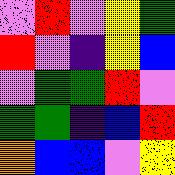[["violet", "red", "violet", "yellow", "green"], ["red", "violet", "indigo", "yellow", "blue"], ["violet", "green", "green", "red", "violet"], ["green", "green", "indigo", "blue", "red"], ["orange", "blue", "blue", "violet", "yellow"]]